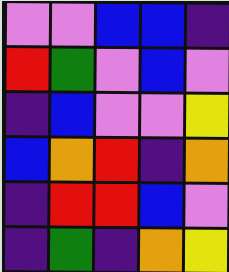[["violet", "violet", "blue", "blue", "indigo"], ["red", "green", "violet", "blue", "violet"], ["indigo", "blue", "violet", "violet", "yellow"], ["blue", "orange", "red", "indigo", "orange"], ["indigo", "red", "red", "blue", "violet"], ["indigo", "green", "indigo", "orange", "yellow"]]